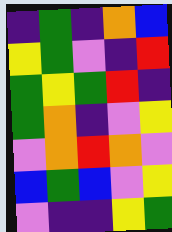[["indigo", "green", "indigo", "orange", "blue"], ["yellow", "green", "violet", "indigo", "red"], ["green", "yellow", "green", "red", "indigo"], ["green", "orange", "indigo", "violet", "yellow"], ["violet", "orange", "red", "orange", "violet"], ["blue", "green", "blue", "violet", "yellow"], ["violet", "indigo", "indigo", "yellow", "green"]]